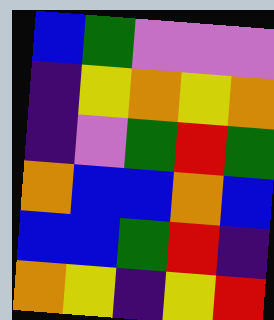[["blue", "green", "violet", "violet", "violet"], ["indigo", "yellow", "orange", "yellow", "orange"], ["indigo", "violet", "green", "red", "green"], ["orange", "blue", "blue", "orange", "blue"], ["blue", "blue", "green", "red", "indigo"], ["orange", "yellow", "indigo", "yellow", "red"]]